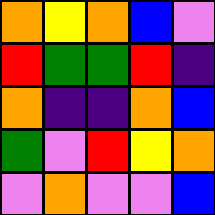[["orange", "yellow", "orange", "blue", "violet"], ["red", "green", "green", "red", "indigo"], ["orange", "indigo", "indigo", "orange", "blue"], ["green", "violet", "red", "yellow", "orange"], ["violet", "orange", "violet", "violet", "blue"]]